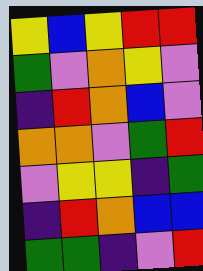[["yellow", "blue", "yellow", "red", "red"], ["green", "violet", "orange", "yellow", "violet"], ["indigo", "red", "orange", "blue", "violet"], ["orange", "orange", "violet", "green", "red"], ["violet", "yellow", "yellow", "indigo", "green"], ["indigo", "red", "orange", "blue", "blue"], ["green", "green", "indigo", "violet", "red"]]